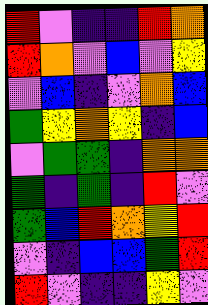[["red", "violet", "indigo", "indigo", "red", "orange"], ["red", "orange", "violet", "blue", "violet", "yellow"], ["violet", "blue", "indigo", "violet", "orange", "blue"], ["green", "yellow", "orange", "yellow", "indigo", "blue"], ["violet", "green", "green", "indigo", "orange", "orange"], ["green", "indigo", "green", "indigo", "red", "violet"], ["green", "blue", "red", "orange", "yellow", "red"], ["violet", "indigo", "blue", "blue", "green", "red"], ["red", "violet", "indigo", "indigo", "yellow", "violet"]]